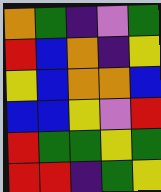[["orange", "green", "indigo", "violet", "green"], ["red", "blue", "orange", "indigo", "yellow"], ["yellow", "blue", "orange", "orange", "blue"], ["blue", "blue", "yellow", "violet", "red"], ["red", "green", "green", "yellow", "green"], ["red", "red", "indigo", "green", "yellow"]]